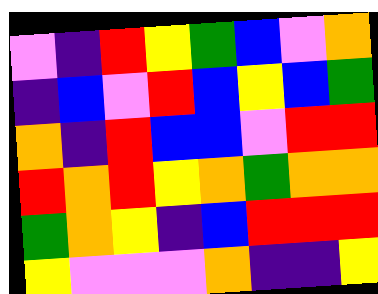[["violet", "indigo", "red", "yellow", "green", "blue", "violet", "orange"], ["indigo", "blue", "violet", "red", "blue", "yellow", "blue", "green"], ["orange", "indigo", "red", "blue", "blue", "violet", "red", "red"], ["red", "orange", "red", "yellow", "orange", "green", "orange", "orange"], ["green", "orange", "yellow", "indigo", "blue", "red", "red", "red"], ["yellow", "violet", "violet", "violet", "orange", "indigo", "indigo", "yellow"]]